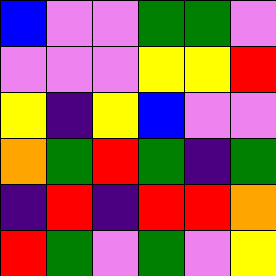[["blue", "violet", "violet", "green", "green", "violet"], ["violet", "violet", "violet", "yellow", "yellow", "red"], ["yellow", "indigo", "yellow", "blue", "violet", "violet"], ["orange", "green", "red", "green", "indigo", "green"], ["indigo", "red", "indigo", "red", "red", "orange"], ["red", "green", "violet", "green", "violet", "yellow"]]